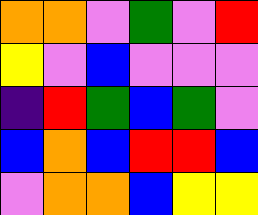[["orange", "orange", "violet", "green", "violet", "red"], ["yellow", "violet", "blue", "violet", "violet", "violet"], ["indigo", "red", "green", "blue", "green", "violet"], ["blue", "orange", "blue", "red", "red", "blue"], ["violet", "orange", "orange", "blue", "yellow", "yellow"]]